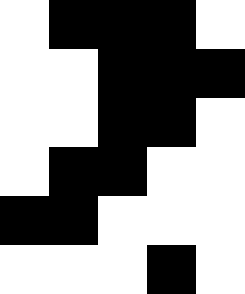[["white", "black", "black", "black", "white"], ["white", "white", "black", "black", "black"], ["white", "white", "black", "black", "white"], ["white", "black", "black", "white", "white"], ["black", "black", "white", "white", "white"], ["white", "white", "white", "black", "white"]]